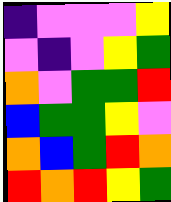[["indigo", "violet", "violet", "violet", "yellow"], ["violet", "indigo", "violet", "yellow", "green"], ["orange", "violet", "green", "green", "red"], ["blue", "green", "green", "yellow", "violet"], ["orange", "blue", "green", "red", "orange"], ["red", "orange", "red", "yellow", "green"]]